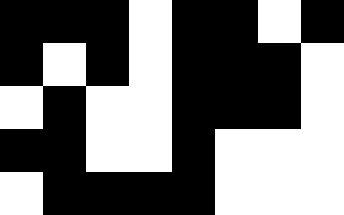[["black", "black", "black", "white", "black", "black", "white", "black"], ["black", "white", "black", "white", "black", "black", "black", "white"], ["white", "black", "white", "white", "black", "black", "black", "white"], ["black", "black", "white", "white", "black", "white", "white", "white"], ["white", "black", "black", "black", "black", "white", "white", "white"]]